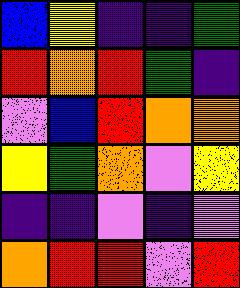[["blue", "yellow", "indigo", "indigo", "green"], ["red", "orange", "red", "green", "indigo"], ["violet", "blue", "red", "orange", "orange"], ["yellow", "green", "orange", "violet", "yellow"], ["indigo", "indigo", "violet", "indigo", "violet"], ["orange", "red", "red", "violet", "red"]]